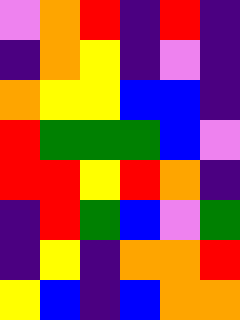[["violet", "orange", "red", "indigo", "red", "indigo"], ["indigo", "orange", "yellow", "indigo", "violet", "indigo"], ["orange", "yellow", "yellow", "blue", "blue", "indigo"], ["red", "green", "green", "green", "blue", "violet"], ["red", "red", "yellow", "red", "orange", "indigo"], ["indigo", "red", "green", "blue", "violet", "green"], ["indigo", "yellow", "indigo", "orange", "orange", "red"], ["yellow", "blue", "indigo", "blue", "orange", "orange"]]